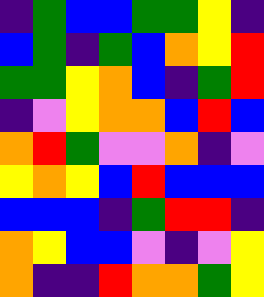[["indigo", "green", "blue", "blue", "green", "green", "yellow", "indigo"], ["blue", "green", "indigo", "green", "blue", "orange", "yellow", "red"], ["green", "green", "yellow", "orange", "blue", "indigo", "green", "red"], ["indigo", "violet", "yellow", "orange", "orange", "blue", "red", "blue"], ["orange", "red", "green", "violet", "violet", "orange", "indigo", "violet"], ["yellow", "orange", "yellow", "blue", "red", "blue", "blue", "blue"], ["blue", "blue", "blue", "indigo", "green", "red", "red", "indigo"], ["orange", "yellow", "blue", "blue", "violet", "indigo", "violet", "yellow"], ["orange", "indigo", "indigo", "red", "orange", "orange", "green", "yellow"]]